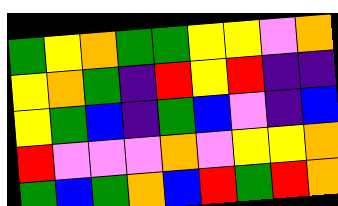[["green", "yellow", "orange", "green", "green", "yellow", "yellow", "violet", "orange"], ["yellow", "orange", "green", "indigo", "red", "yellow", "red", "indigo", "indigo"], ["yellow", "green", "blue", "indigo", "green", "blue", "violet", "indigo", "blue"], ["red", "violet", "violet", "violet", "orange", "violet", "yellow", "yellow", "orange"], ["green", "blue", "green", "orange", "blue", "red", "green", "red", "orange"]]